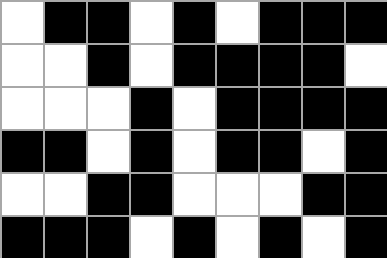[["white", "black", "black", "white", "black", "white", "black", "black", "black"], ["white", "white", "black", "white", "black", "black", "black", "black", "white"], ["white", "white", "white", "black", "white", "black", "black", "black", "black"], ["black", "black", "white", "black", "white", "black", "black", "white", "black"], ["white", "white", "black", "black", "white", "white", "white", "black", "black"], ["black", "black", "black", "white", "black", "white", "black", "white", "black"]]